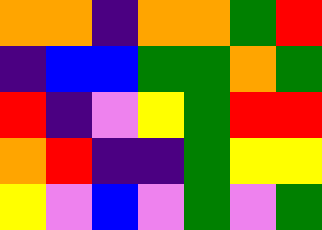[["orange", "orange", "indigo", "orange", "orange", "green", "red"], ["indigo", "blue", "blue", "green", "green", "orange", "green"], ["red", "indigo", "violet", "yellow", "green", "red", "red"], ["orange", "red", "indigo", "indigo", "green", "yellow", "yellow"], ["yellow", "violet", "blue", "violet", "green", "violet", "green"]]